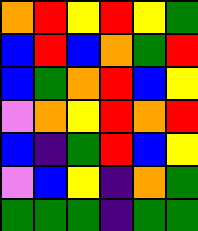[["orange", "red", "yellow", "red", "yellow", "green"], ["blue", "red", "blue", "orange", "green", "red"], ["blue", "green", "orange", "red", "blue", "yellow"], ["violet", "orange", "yellow", "red", "orange", "red"], ["blue", "indigo", "green", "red", "blue", "yellow"], ["violet", "blue", "yellow", "indigo", "orange", "green"], ["green", "green", "green", "indigo", "green", "green"]]